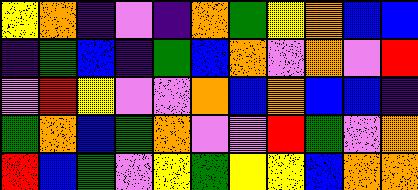[["yellow", "orange", "indigo", "violet", "indigo", "orange", "green", "yellow", "orange", "blue", "blue"], ["indigo", "green", "blue", "indigo", "green", "blue", "orange", "violet", "orange", "violet", "red"], ["violet", "red", "yellow", "violet", "violet", "orange", "blue", "orange", "blue", "blue", "indigo"], ["green", "orange", "blue", "green", "orange", "violet", "violet", "red", "green", "violet", "orange"], ["red", "blue", "green", "violet", "yellow", "green", "yellow", "yellow", "blue", "orange", "orange"]]